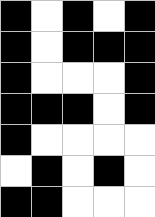[["black", "white", "black", "white", "black"], ["black", "white", "black", "black", "black"], ["black", "white", "white", "white", "black"], ["black", "black", "black", "white", "black"], ["black", "white", "white", "white", "white"], ["white", "black", "white", "black", "white"], ["black", "black", "white", "white", "white"]]